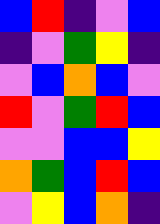[["blue", "red", "indigo", "violet", "blue"], ["indigo", "violet", "green", "yellow", "indigo"], ["violet", "blue", "orange", "blue", "violet"], ["red", "violet", "green", "red", "blue"], ["violet", "violet", "blue", "blue", "yellow"], ["orange", "green", "blue", "red", "blue"], ["violet", "yellow", "blue", "orange", "indigo"]]